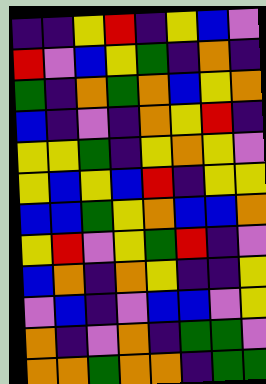[["indigo", "indigo", "yellow", "red", "indigo", "yellow", "blue", "violet"], ["red", "violet", "blue", "yellow", "green", "indigo", "orange", "indigo"], ["green", "indigo", "orange", "green", "orange", "blue", "yellow", "orange"], ["blue", "indigo", "violet", "indigo", "orange", "yellow", "red", "indigo"], ["yellow", "yellow", "green", "indigo", "yellow", "orange", "yellow", "violet"], ["yellow", "blue", "yellow", "blue", "red", "indigo", "yellow", "yellow"], ["blue", "blue", "green", "yellow", "orange", "blue", "blue", "orange"], ["yellow", "red", "violet", "yellow", "green", "red", "indigo", "violet"], ["blue", "orange", "indigo", "orange", "yellow", "indigo", "indigo", "yellow"], ["violet", "blue", "indigo", "violet", "blue", "blue", "violet", "yellow"], ["orange", "indigo", "violet", "orange", "indigo", "green", "green", "violet"], ["orange", "orange", "green", "orange", "orange", "indigo", "green", "green"]]